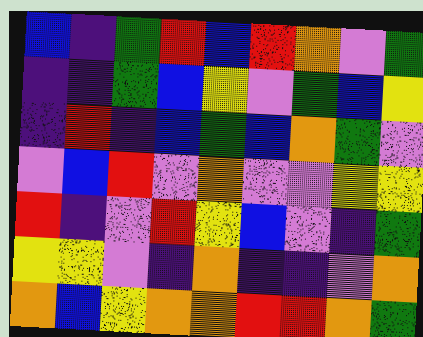[["blue", "indigo", "green", "red", "blue", "red", "orange", "violet", "green"], ["indigo", "indigo", "green", "blue", "yellow", "violet", "green", "blue", "yellow"], ["indigo", "red", "indigo", "blue", "green", "blue", "orange", "green", "violet"], ["violet", "blue", "red", "violet", "orange", "violet", "violet", "yellow", "yellow"], ["red", "indigo", "violet", "red", "yellow", "blue", "violet", "indigo", "green"], ["yellow", "yellow", "violet", "indigo", "orange", "indigo", "indigo", "violet", "orange"], ["orange", "blue", "yellow", "orange", "orange", "red", "red", "orange", "green"]]